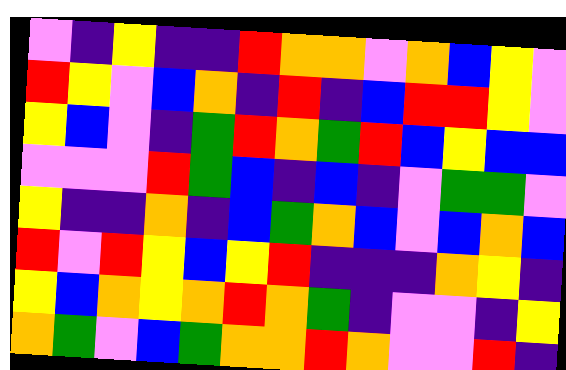[["violet", "indigo", "yellow", "indigo", "indigo", "red", "orange", "orange", "violet", "orange", "blue", "yellow", "violet"], ["red", "yellow", "violet", "blue", "orange", "indigo", "red", "indigo", "blue", "red", "red", "yellow", "violet"], ["yellow", "blue", "violet", "indigo", "green", "red", "orange", "green", "red", "blue", "yellow", "blue", "blue"], ["violet", "violet", "violet", "red", "green", "blue", "indigo", "blue", "indigo", "violet", "green", "green", "violet"], ["yellow", "indigo", "indigo", "orange", "indigo", "blue", "green", "orange", "blue", "violet", "blue", "orange", "blue"], ["red", "violet", "red", "yellow", "blue", "yellow", "red", "indigo", "indigo", "indigo", "orange", "yellow", "indigo"], ["yellow", "blue", "orange", "yellow", "orange", "red", "orange", "green", "indigo", "violet", "violet", "indigo", "yellow"], ["orange", "green", "violet", "blue", "green", "orange", "orange", "red", "orange", "violet", "violet", "red", "indigo"]]